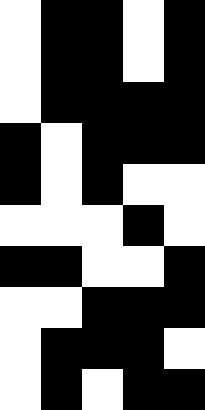[["white", "black", "black", "white", "black"], ["white", "black", "black", "white", "black"], ["white", "black", "black", "black", "black"], ["black", "white", "black", "black", "black"], ["black", "white", "black", "white", "white"], ["white", "white", "white", "black", "white"], ["black", "black", "white", "white", "black"], ["white", "white", "black", "black", "black"], ["white", "black", "black", "black", "white"], ["white", "black", "white", "black", "black"]]